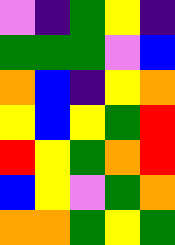[["violet", "indigo", "green", "yellow", "indigo"], ["green", "green", "green", "violet", "blue"], ["orange", "blue", "indigo", "yellow", "orange"], ["yellow", "blue", "yellow", "green", "red"], ["red", "yellow", "green", "orange", "red"], ["blue", "yellow", "violet", "green", "orange"], ["orange", "orange", "green", "yellow", "green"]]